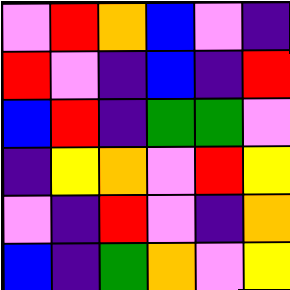[["violet", "red", "orange", "blue", "violet", "indigo"], ["red", "violet", "indigo", "blue", "indigo", "red"], ["blue", "red", "indigo", "green", "green", "violet"], ["indigo", "yellow", "orange", "violet", "red", "yellow"], ["violet", "indigo", "red", "violet", "indigo", "orange"], ["blue", "indigo", "green", "orange", "violet", "yellow"]]